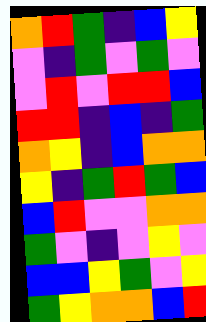[["orange", "red", "green", "indigo", "blue", "yellow"], ["violet", "indigo", "green", "violet", "green", "violet"], ["violet", "red", "violet", "red", "red", "blue"], ["red", "red", "indigo", "blue", "indigo", "green"], ["orange", "yellow", "indigo", "blue", "orange", "orange"], ["yellow", "indigo", "green", "red", "green", "blue"], ["blue", "red", "violet", "violet", "orange", "orange"], ["green", "violet", "indigo", "violet", "yellow", "violet"], ["blue", "blue", "yellow", "green", "violet", "yellow"], ["green", "yellow", "orange", "orange", "blue", "red"]]